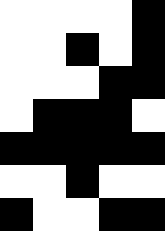[["white", "white", "white", "white", "black"], ["white", "white", "black", "white", "black"], ["white", "white", "white", "black", "black"], ["white", "black", "black", "black", "white"], ["black", "black", "black", "black", "black"], ["white", "white", "black", "white", "white"], ["black", "white", "white", "black", "black"]]